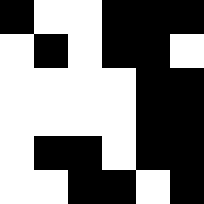[["black", "white", "white", "black", "black", "black"], ["white", "black", "white", "black", "black", "white"], ["white", "white", "white", "white", "black", "black"], ["white", "white", "white", "white", "black", "black"], ["white", "black", "black", "white", "black", "black"], ["white", "white", "black", "black", "white", "black"]]